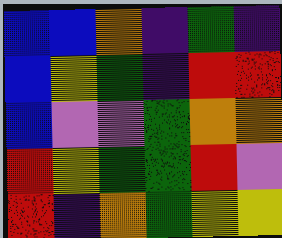[["blue", "blue", "orange", "indigo", "green", "indigo"], ["blue", "yellow", "green", "indigo", "red", "red"], ["blue", "violet", "violet", "green", "orange", "orange"], ["red", "yellow", "green", "green", "red", "violet"], ["red", "indigo", "orange", "green", "yellow", "yellow"]]